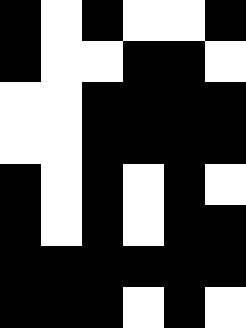[["black", "white", "black", "white", "white", "black"], ["black", "white", "white", "black", "black", "white"], ["white", "white", "black", "black", "black", "black"], ["white", "white", "black", "black", "black", "black"], ["black", "white", "black", "white", "black", "white"], ["black", "white", "black", "white", "black", "black"], ["black", "black", "black", "black", "black", "black"], ["black", "black", "black", "white", "black", "white"]]